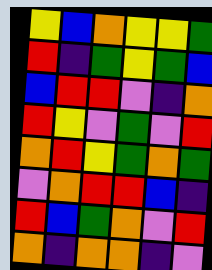[["yellow", "blue", "orange", "yellow", "yellow", "green"], ["red", "indigo", "green", "yellow", "green", "blue"], ["blue", "red", "red", "violet", "indigo", "orange"], ["red", "yellow", "violet", "green", "violet", "red"], ["orange", "red", "yellow", "green", "orange", "green"], ["violet", "orange", "red", "red", "blue", "indigo"], ["red", "blue", "green", "orange", "violet", "red"], ["orange", "indigo", "orange", "orange", "indigo", "violet"]]